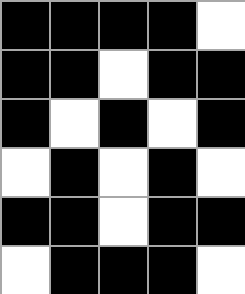[["black", "black", "black", "black", "white"], ["black", "black", "white", "black", "black"], ["black", "white", "black", "white", "black"], ["white", "black", "white", "black", "white"], ["black", "black", "white", "black", "black"], ["white", "black", "black", "black", "white"]]